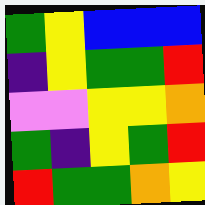[["green", "yellow", "blue", "blue", "blue"], ["indigo", "yellow", "green", "green", "red"], ["violet", "violet", "yellow", "yellow", "orange"], ["green", "indigo", "yellow", "green", "red"], ["red", "green", "green", "orange", "yellow"]]